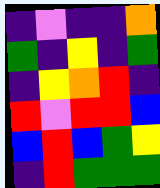[["indigo", "violet", "indigo", "indigo", "orange"], ["green", "indigo", "yellow", "indigo", "green"], ["indigo", "yellow", "orange", "red", "indigo"], ["red", "violet", "red", "red", "blue"], ["blue", "red", "blue", "green", "yellow"], ["indigo", "red", "green", "green", "green"]]